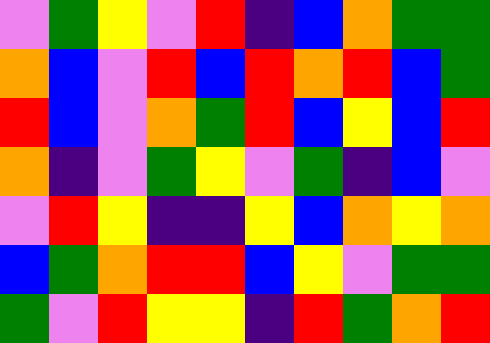[["violet", "green", "yellow", "violet", "red", "indigo", "blue", "orange", "green", "green"], ["orange", "blue", "violet", "red", "blue", "red", "orange", "red", "blue", "green"], ["red", "blue", "violet", "orange", "green", "red", "blue", "yellow", "blue", "red"], ["orange", "indigo", "violet", "green", "yellow", "violet", "green", "indigo", "blue", "violet"], ["violet", "red", "yellow", "indigo", "indigo", "yellow", "blue", "orange", "yellow", "orange"], ["blue", "green", "orange", "red", "red", "blue", "yellow", "violet", "green", "green"], ["green", "violet", "red", "yellow", "yellow", "indigo", "red", "green", "orange", "red"]]